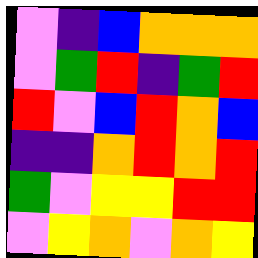[["violet", "indigo", "blue", "orange", "orange", "orange"], ["violet", "green", "red", "indigo", "green", "red"], ["red", "violet", "blue", "red", "orange", "blue"], ["indigo", "indigo", "orange", "red", "orange", "red"], ["green", "violet", "yellow", "yellow", "red", "red"], ["violet", "yellow", "orange", "violet", "orange", "yellow"]]